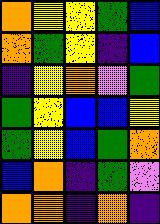[["orange", "yellow", "yellow", "green", "blue"], ["orange", "green", "yellow", "indigo", "blue"], ["indigo", "yellow", "orange", "violet", "green"], ["green", "yellow", "blue", "blue", "yellow"], ["green", "yellow", "blue", "green", "orange"], ["blue", "orange", "indigo", "green", "violet"], ["orange", "orange", "indigo", "orange", "indigo"]]